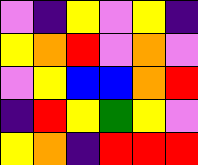[["violet", "indigo", "yellow", "violet", "yellow", "indigo"], ["yellow", "orange", "red", "violet", "orange", "violet"], ["violet", "yellow", "blue", "blue", "orange", "red"], ["indigo", "red", "yellow", "green", "yellow", "violet"], ["yellow", "orange", "indigo", "red", "red", "red"]]